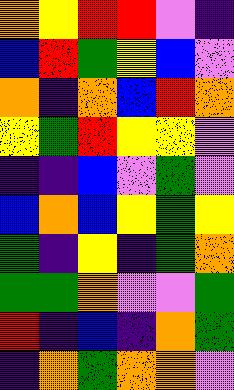[["orange", "yellow", "red", "red", "violet", "indigo"], ["blue", "red", "green", "yellow", "blue", "violet"], ["orange", "indigo", "orange", "blue", "red", "orange"], ["yellow", "green", "red", "yellow", "yellow", "violet"], ["indigo", "indigo", "blue", "violet", "green", "violet"], ["blue", "orange", "blue", "yellow", "green", "yellow"], ["green", "indigo", "yellow", "indigo", "green", "orange"], ["green", "green", "orange", "violet", "violet", "green"], ["red", "indigo", "blue", "indigo", "orange", "green"], ["indigo", "orange", "green", "orange", "orange", "violet"]]